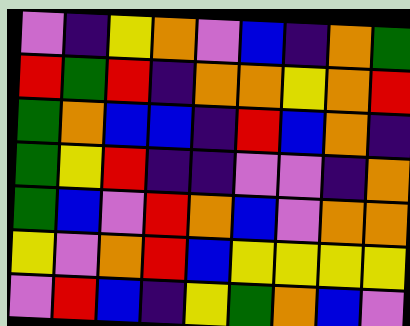[["violet", "indigo", "yellow", "orange", "violet", "blue", "indigo", "orange", "green"], ["red", "green", "red", "indigo", "orange", "orange", "yellow", "orange", "red"], ["green", "orange", "blue", "blue", "indigo", "red", "blue", "orange", "indigo"], ["green", "yellow", "red", "indigo", "indigo", "violet", "violet", "indigo", "orange"], ["green", "blue", "violet", "red", "orange", "blue", "violet", "orange", "orange"], ["yellow", "violet", "orange", "red", "blue", "yellow", "yellow", "yellow", "yellow"], ["violet", "red", "blue", "indigo", "yellow", "green", "orange", "blue", "violet"]]